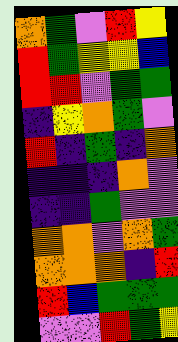[["orange", "green", "violet", "red", "yellow"], ["red", "green", "yellow", "yellow", "blue"], ["red", "red", "violet", "green", "green"], ["indigo", "yellow", "orange", "green", "violet"], ["red", "indigo", "green", "indigo", "orange"], ["indigo", "indigo", "indigo", "orange", "violet"], ["indigo", "indigo", "green", "violet", "violet"], ["orange", "orange", "violet", "orange", "green"], ["orange", "orange", "orange", "indigo", "red"], ["red", "blue", "green", "green", "green"], ["violet", "violet", "red", "green", "yellow"]]